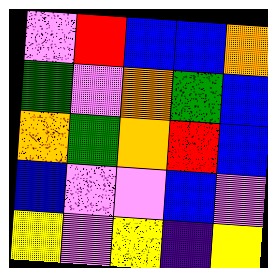[["violet", "red", "blue", "blue", "orange"], ["green", "violet", "orange", "green", "blue"], ["orange", "green", "orange", "red", "blue"], ["blue", "violet", "violet", "blue", "violet"], ["yellow", "violet", "yellow", "indigo", "yellow"]]